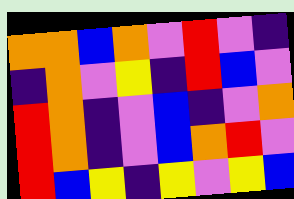[["orange", "orange", "blue", "orange", "violet", "red", "violet", "indigo"], ["indigo", "orange", "violet", "yellow", "indigo", "red", "blue", "violet"], ["red", "orange", "indigo", "violet", "blue", "indigo", "violet", "orange"], ["red", "orange", "indigo", "violet", "blue", "orange", "red", "violet"], ["red", "blue", "yellow", "indigo", "yellow", "violet", "yellow", "blue"]]